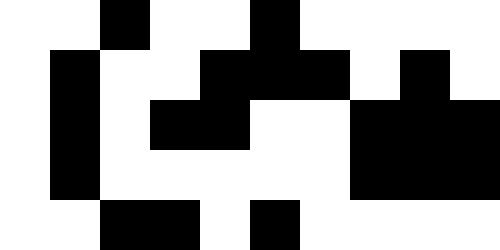[["white", "white", "black", "white", "white", "black", "white", "white", "white", "white"], ["white", "black", "white", "white", "black", "black", "black", "white", "black", "white"], ["white", "black", "white", "black", "black", "white", "white", "black", "black", "black"], ["white", "black", "white", "white", "white", "white", "white", "black", "black", "black"], ["white", "white", "black", "black", "white", "black", "white", "white", "white", "white"]]